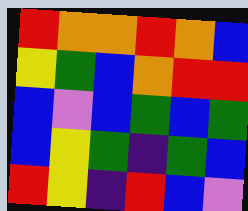[["red", "orange", "orange", "red", "orange", "blue"], ["yellow", "green", "blue", "orange", "red", "red"], ["blue", "violet", "blue", "green", "blue", "green"], ["blue", "yellow", "green", "indigo", "green", "blue"], ["red", "yellow", "indigo", "red", "blue", "violet"]]